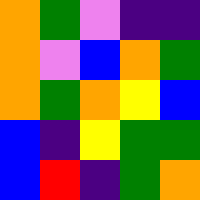[["orange", "green", "violet", "indigo", "indigo"], ["orange", "violet", "blue", "orange", "green"], ["orange", "green", "orange", "yellow", "blue"], ["blue", "indigo", "yellow", "green", "green"], ["blue", "red", "indigo", "green", "orange"]]